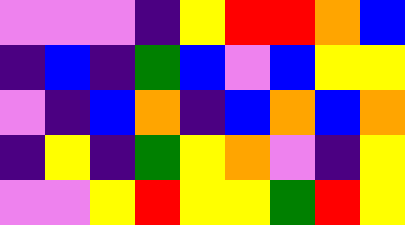[["violet", "violet", "violet", "indigo", "yellow", "red", "red", "orange", "blue"], ["indigo", "blue", "indigo", "green", "blue", "violet", "blue", "yellow", "yellow"], ["violet", "indigo", "blue", "orange", "indigo", "blue", "orange", "blue", "orange"], ["indigo", "yellow", "indigo", "green", "yellow", "orange", "violet", "indigo", "yellow"], ["violet", "violet", "yellow", "red", "yellow", "yellow", "green", "red", "yellow"]]